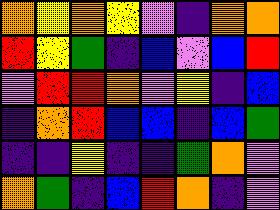[["orange", "yellow", "orange", "yellow", "violet", "indigo", "orange", "orange"], ["red", "yellow", "green", "indigo", "blue", "violet", "blue", "red"], ["violet", "red", "red", "orange", "violet", "yellow", "indigo", "blue"], ["indigo", "orange", "red", "blue", "blue", "indigo", "blue", "green"], ["indigo", "indigo", "yellow", "indigo", "indigo", "green", "orange", "violet"], ["orange", "green", "indigo", "blue", "red", "orange", "indigo", "violet"]]